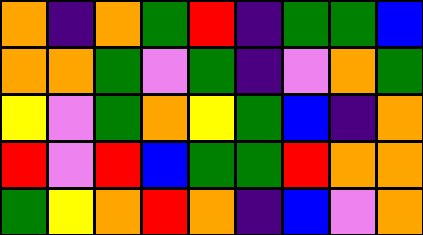[["orange", "indigo", "orange", "green", "red", "indigo", "green", "green", "blue"], ["orange", "orange", "green", "violet", "green", "indigo", "violet", "orange", "green"], ["yellow", "violet", "green", "orange", "yellow", "green", "blue", "indigo", "orange"], ["red", "violet", "red", "blue", "green", "green", "red", "orange", "orange"], ["green", "yellow", "orange", "red", "orange", "indigo", "blue", "violet", "orange"]]